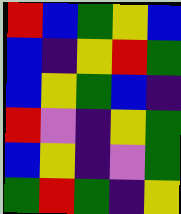[["red", "blue", "green", "yellow", "blue"], ["blue", "indigo", "yellow", "red", "green"], ["blue", "yellow", "green", "blue", "indigo"], ["red", "violet", "indigo", "yellow", "green"], ["blue", "yellow", "indigo", "violet", "green"], ["green", "red", "green", "indigo", "yellow"]]